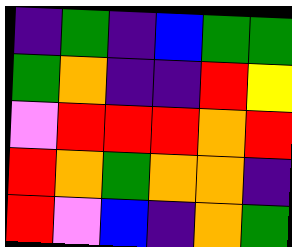[["indigo", "green", "indigo", "blue", "green", "green"], ["green", "orange", "indigo", "indigo", "red", "yellow"], ["violet", "red", "red", "red", "orange", "red"], ["red", "orange", "green", "orange", "orange", "indigo"], ["red", "violet", "blue", "indigo", "orange", "green"]]